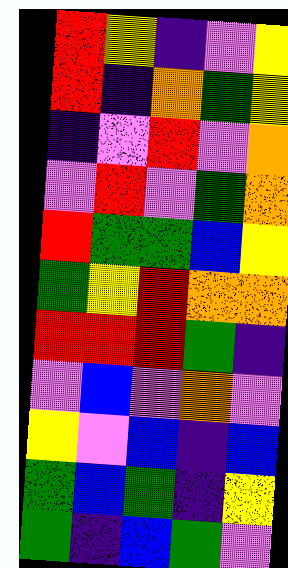[["red", "yellow", "indigo", "violet", "yellow"], ["red", "indigo", "orange", "green", "yellow"], ["indigo", "violet", "red", "violet", "orange"], ["violet", "red", "violet", "green", "orange"], ["red", "green", "green", "blue", "yellow"], ["green", "yellow", "red", "orange", "orange"], ["red", "red", "red", "green", "indigo"], ["violet", "blue", "violet", "orange", "violet"], ["yellow", "violet", "blue", "indigo", "blue"], ["green", "blue", "green", "indigo", "yellow"], ["green", "indigo", "blue", "green", "violet"]]